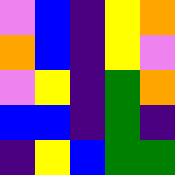[["violet", "blue", "indigo", "yellow", "orange"], ["orange", "blue", "indigo", "yellow", "violet"], ["violet", "yellow", "indigo", "green", "orange"], ["blue", "blue", "indigo", "green", "indigo"], ["indigo", "yellow", "blue", "green", "green"]]